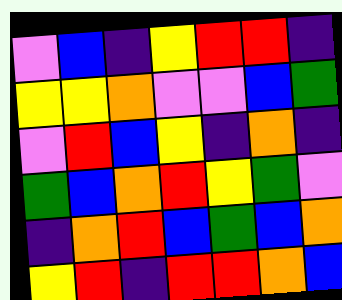[["violet", "blue", "indigo", "yellow", "red", "red", "indigo"], ["yellow", "yellow", "orange", "violet", "violet", "blue", "green"], ["violet", "red", "blue", "yellow", "indigo", "orange", "indigo"], ["green", "blue", "orange", "red", "yellow", "green", "violet"], ["indigo", "orange", "red", "blue", "green", "blue", "orange"], ["yellow", "red", "indigo", "red", "red", "orange", "blue"]]